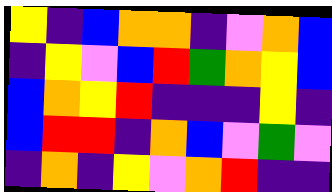[["yellow", "indigo", "blue", "orange", "orange", "indigo", "violet", "orange", "blue"], ["indigo", "yellow", "violet", "blue", "red", "green", "orange", "yellow", "blue"], ["blue", "orange", "yellow", "red", "indigo", "indigo", "indigo", "yellow", "indigo"], ["blue", "red", "red", "indigo", "orange", "blue", "violet", "green", "violet"], ["indigo", "orange", "indigo", "yellow", "violet", "orange", "red", "indigo", "indigo"]]